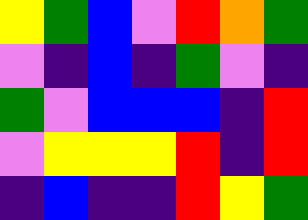[["yellow", "green", "blue", "violet", "red", "orange", "green"], ["violet", "indigo", "blue", "indigo", "green", "violet", "indigo"], ["green", "violet", "blue", "blue", "blue", "indigo", "red"], ["violet", "yellow", "yellow", "yellow", "red", "indigo", "red"], ["indigo", "blue", "indigo", "indigo", "red", "yellow", "green"]]